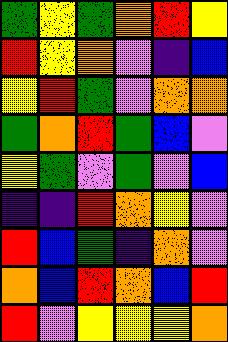[["green", "yellow", "green", "orange", "red", "yellow"], ["red", "yellow", "orange", "violet", "indigo", "blue"], ["yellow", "red", "green", "violet", "orange", "orange"], ["green", "orange", "red", "green", "blue", "violet"], ["yellow", "green", "violet", "green", "violet", "blue"], ["indigo", "indigo", "red", "orange", "yellow", "violet"], ["red", "blue", "green", "indigo", "orange", "violet"], ["orange", "blue", "red", "orange", "blue", "red"], ["red", "violet", "yellow", "yellow", "yellow", "orange"]]